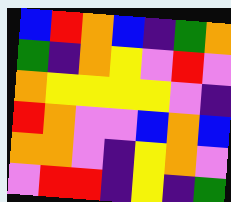[["blue", "red", "orange", "blue", "indigo", "green", "orange"], ["green", "indigo", "orange", "yellow", "violet", "red", "violet"], ["orange", "yellow", "yellow", "yellow", "yellow", "violet", "indigo"], ["red", "orange", "violet", "violet", "blue", "orange", "blue"], ["orange", "orange", "violet", "indigo", "yellow", "orange", "violet"], ["violet", "red", "red", "indigo", "yellow", "indigo", "green"]]